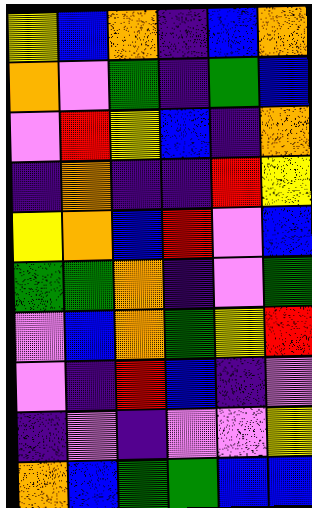[["yellow", "blue", "orange", "indigo", "blue", "orange"], ["orange", "violet", "green", "indigo", "green", "blue"], ["violet", "red", "yellow", "blue", "indigo", "orange"], ["indigo", "orange", "indigo", "indigo", "red", "yellow"], ["yellow", "orange", "blue", "red", "violet", "blue"], ["green", "green", "orange", "indigo", "violet", "green"], ["violet", "blue", "orange", "green", "yellow", "red"], ["violet", "indigo", "red", "blue", "indigo", "violet"], ["indigo", "violet", "indigo", "violet", "violet", "yellow"], ["orange", "blue", "green", "green", "blue", "blue"]]